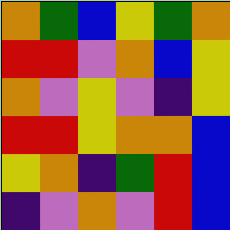[["orange", "green", "blue", "yellow", "green", "orange"], ["red", "red", "violet", "orange", "blue", "yellow"], ["orange", "violet", "yellow", "violet", "indigo", "yellow"], ["red", "red", "yellow", "orange", "orange", "blue"], ["yellow", "orange", "indigo", "green", "red", "blue"], ["indigo", "violet", "orange", "violet", "red", "blue"]]